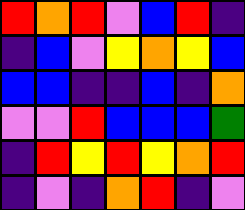[["red", "orange", "red", "violet", "blue", "red", "indigo"], ["indigo", "blue", "violet", "yellow", "orange", "yellow", "blue"], ["blue", "blue", "indigo", "indigo", "blue", "indigo", "orange"], ["violet", "violet", "red", "blue", "blue", "blue", "green"], ["indigo", "red", "yellow", "red", "yellow", "orange", "red"], ["indigo", "violet", "indigo", "orange", "red", "indigo", "violet"]]